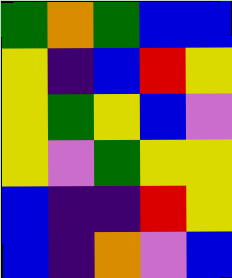[["green", "orange", "green", "blue", "blue"], ["yellow", "indigo", "blue", "red", "yellow"], ["yellow", "green", "yellow", "blue", "violet"], ["yellow", "violet", "green", "yellow", "yellow"], ["blue", "indigo", "indigo", "red", "yellow"], ["blue", "indigo", "orange", "violet", "blue"]]